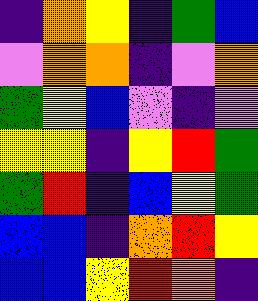[["indigo", "orange", "yellow", "indigo", "green", "blue"], ["violet", "orange", "orange", "indigo", "violet", "orange"], ["green", "yellow", "blue", "violet", "indigo", "violet"], ["yellow", "yellow", "indigo", "yellow", "red", "green"], ["green", "red", "indigo", "blue", "yellow", "green"], ["blue", "blue", "indigo", "orange", "red", "yellow"], ["blue", "blue", "yellow", "red", "orange", "indigo"]]